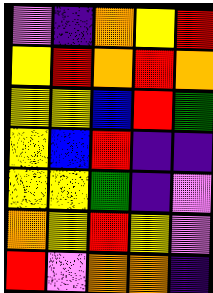[["violet", "indigo", "orange", "yellow", "red"], ["yellow", "red", "orange", "red", "orange"], ["yellow", "yellow", "blue", "red", "green"], ["yellow", "blue", "red", "indigo", "indigo"], ["yellow", "yellow", "green", "indigo", "violet"], ["orange", "yellow", "red", "yellow", "violet"], ["red", "violet", "orange", "orange", "indigo"]]